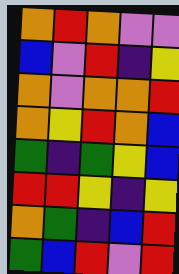[["orange", "red", "orange", "violet", "violet"], ["blue", "violet", "red", "indigo", "yellow"], ["orange", "violet", "orange", "orange", "red"], ["orange", "yellow", "red", "orange", "blue"], ["green", "indigo", "green", "yellow", "blue"], ["red", "red", "yellow", "indigo", "yellow"], ["orange", "green", "indigo", "blue", "red"], ["green", "blue", "red", "violet", "red"]]